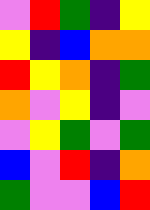[["violet", "red", "green", "indigo", "yellow"], ["yellow", "indigo", "blue", "orange", "orange"], ["red", "yellow", "orange", "indigo", "green"], ["orange", "violet", "yellow", "indigo", "violet"], ["violet", "yellow", "green", "violet", "green"], ["blue", "violet", "red", "indigo", "orange"], ["green", "violet", "violet", "blue", "red"]]